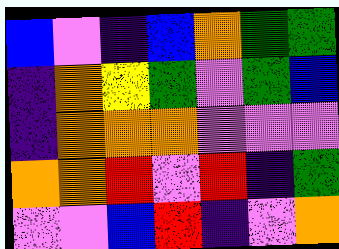[["blue", "violet", "indigo", "blue", "orange", "green", "green"], ["indigo", "orange", "yellow", "green", "violet", "green", "blue"], ["indigo", "orange", "orange", "orange", "violet", "violet", "violet"], ["orange", "orange", "red", "violet", "red", "indigo", "green"], ["violet", "violet", "blue", "red", "indigo", "violet", "orange"]]